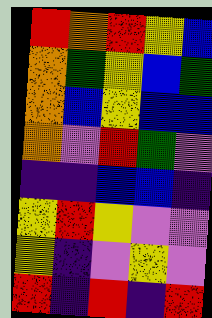[["red", "orange", "red", "yellow", "blue"], ["orange", "green", "yellow", "blue", "green"], ["orange", "blue", "yellow", "blue", "blue"], ["orange", "violet", "red", "green", "violet"], ["indigo", "indigo", "blue", "blue", "indigo"], ["yellow", "red", "yellow", "violet", "violet"], ["yellow", "indigo", "violet", "yellow", "violet"], ["red", "indigo", "red", "indigo", "red"]]